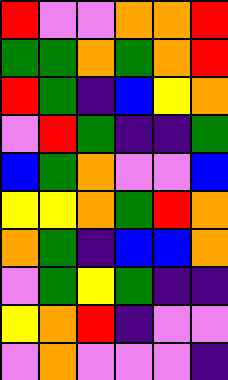[["red", "violet", "violet", "orange", "orange", "red"], ["green", "green", "orange", "green", "orange", "red"], ["red", "green", "indigo", "blue", "yellow", "orange"], ["violet", "red", "green", "indigo", "indigo", "green"], ["blue", "green", "orange", "violet", "violet", "blue"], ["yellow", "yellow", "orange", "green", "red", "orange"], ["orange", "green", "indigo", "blue", "blue", "orange"], ["violet", "green", "yellow", "green", "indigo", "indigo"], ["yellow", "orange", "red", "indigo", "violet", "violet"], ["violet", "orange", "violet", "violet", "violet", "indigo"]]